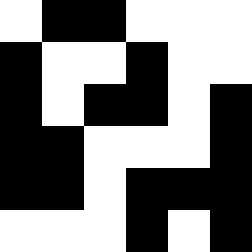[["white", "black", "black", "white", "white", "white"], ["black", "white", "white", "black", "white", "white"], ["black", "white", "black", "black", "white", "black"], ["black", "black", "white", "white", "white", "black"], ["black", "black", "white", "black", "black", "black"], ["white", "white", "white", "black", "white", "black"]]